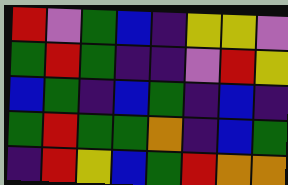[["red", "violet", "green", "blue", "indigo", "yellow", "yellow", "violet"], ["green", "red", "green", "indigo", "indigo", "violet", "red", "yellow"], ["blue", "green", "indigo", "blue", "green", "indigo", "blue", "indigo"], ["green", "red", "green", "green", "orange", "indigo", "blue", "green"], ["indigo", "red", "yellow", "blue", "green", "red", "orange", "orange"]]